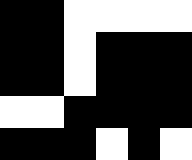[["black", "black", "white", "white", "white", "white"], ["black", "black", "white", "black", "black", "black"], ["black", "black", "white", "black", "black", "black"], ["white", "white", "black", "black", "black", "black"], ["black", "black", "black", "white", "black", "white"]]